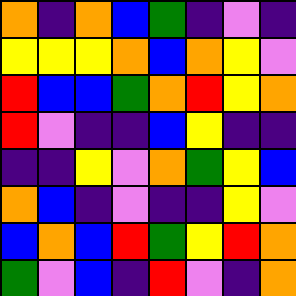[["orange", "indigo", "orange", "blue", "green", "indigo", "violet", "indigo"], ["yellow", "yellow", "yellow", "orange", "blue", "orange", "yellow", "violet"], ["red", "blue", "blue", "green", "orange", "red", "yellow", "orange"], ["red", "violet", "indigo", "indigo", "blue", "yellow", "indigo", "indigo"], ["indigo", "indigo", "yellow", "violet", "orange", "green", "yellow", "blue"], ["orange", "blue", "indigo", "violet", "indigo", "indigo", "yellow", "violet"], ["blue", "orange", "blue", "red", "green", "yellow", "red", "orange"], ["green", "violet", "blue", "indigo", "red", "violet", "indigo", "orange"]]